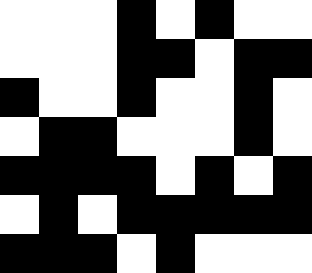[["white", "white", "white", "black", "white", "black", "white", "white"], ["white", "white", "white", "black", "black", "white", "black", "black"], ["black", "white", "white", "black", "white", "white", "black", "white"], ["white", "black", "black", "white", "white", "white", "black", "white"], ["black", "black", "black", "black", "white", "black", "white", "black"], ["white", "black", "white", "black", "black", "black", "black", "black"], ["black", "black", "black", "white", "black", "white", "white", "white"]]